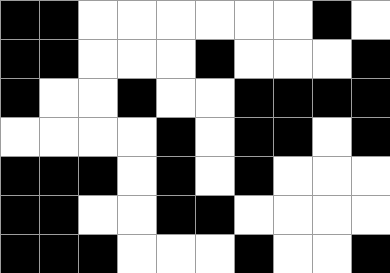[["black", "black", "white", "white", "white", "white", "white", "white", "black", "white"], ["black", "black", "white", "white", "white", "black", "white", "white", "white", "black"], ["black", "white", "white", "black", "white", "white", "black", "black", "black", "black"], ["white", "white", "white", "white", "black", "white", "black", "black", "white", "black"], ["black", "black", "black", "white", "black", "white", "black", "white", "white", "white"], ["black", "black", "white", "white", "black", "black", "white", "white", "white", "white"], ["black", "black", "black", "white", "white", "white", "black", "white", "white", "black"]]